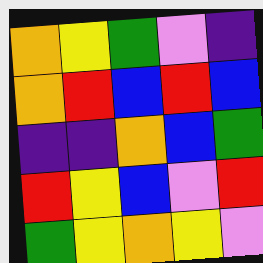[["orange", "yellow", "green", "violet", "indigo"], ["orange", "red", "blue", "red", "blue"], ["indigo", "indigo", "orange", "blue", "green"], ["red", "yellow", "blue", "violet", "red"], ["green", "yellow", "orange", "yellow", "violet"]]